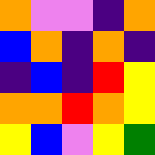[["orange", "violet", "violet", "indigo", "orange"], ["blue", "orange", "indigo", "orange", "indigo"], ["indigo", "blue", "indigo", "red", "yellow"], ["orange", "orange", "red", "orange", "yellow"], ["yellow", "blue", "violet", "yellow", "green"]]